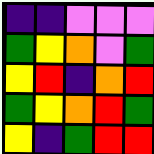[["indigo", "indigo", "violet", "violet", "violet"], ["green", "yellow", "orange", "violet", "green"], ["yellow", "red", "indigo", "orange", "red"], ["green", "yellow", "orange", "red", "green"], ["yellow", "indigo", "green", "red", "red"]]